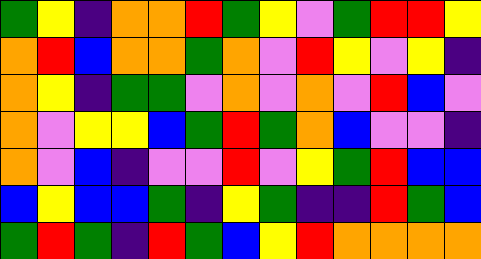[["green", "yellow", "indigo", "orange", "orange", "red", "green", "yellow", "violet", "green", "red", "red", "yellow"], ["orange", "red", "blue", "orange", "orange", "green", "orange", "violet", "red", "yellow", "violet", "yellow", "indigo"], ["orange", "yellow", "indigo", "green", "green", "violet", "orange", "violet", "orange", "violet", "red", "blue", "violet"], ["orange", "violet", "yellow", "yellow", "blue", "green", "red", "green", "orange", "blue", "violet", "violet", "indigo"], ["orange", "violet", "blue", "indigo", "violet", "violet", "red", "violet", "yellow", "green", "red", "blue", "blue"], ["blue", "yellow", "blue", "blue", "green", "indigo", "yellow", "green", "indigo", "indigo", "red", "green", "blue"], ["green", "red", "green", "indigo", "red", "green", "blue", "yellow", "red", "orange", "orange", "orange", "orange"]]